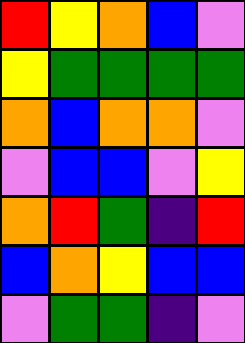[["red", "yellow", "orange", "blue", "violet"], ["yellow", "green", "green", "green", "green"], ["orange", "blue", "orange", "orange", "violet"], ["violet", "blue", "blue", "violet", "yellow"], ["orange", "red", "green", "indigo", "red"], ["blue", "orange", "yellow", "blue", "blue"], ["violet", "green", "green", "indigo", "violet"]]